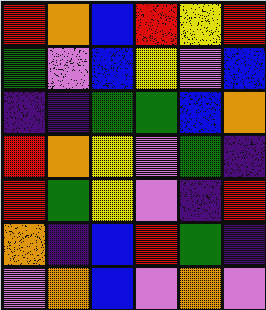[["red", "orange", "blue", "red", "yellow", "red"], ["green", "violet", "blue", "yellow", "violet", "blue"], ["indigo", "indigo", "green", "green", "blue", "orange"], ["red", "orange", "yellow", "violet", "green", "indigo"], ["red", "green", "yellow", "violet", "indigo", "red"], ["orange", "indigo", "blue", "red", "green", "indigo"], ["violet", "orange", "blue", "violet", "orange", "violet"]]